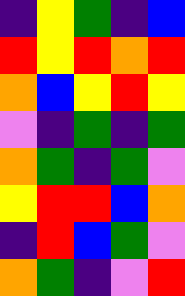[["indigo", "yellow", "green", "indigo", "blue"], ["red", "yellow", "red", "orange", "red"], ["orange", "blue", "yellow", "red", "yellow"], ["violet", "indigo", "green", "indigo", "green"], ["orange", "green", "indigo", "green", "violet"], ["yellow", "red", "red", "blue", "orange"], ["indigo", "red", "blue", "green", "violet"], ["orange", "green", "indigo", "violet", "red"]]